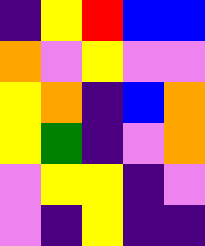[["indigo", "yellow", "red", "blue", "blue"], ["orange", "violet", "yellow", "violet", "violet"], ["yellow", "orange", "indigo", "blue", "orange"], ["yellow", "green", "indigo", "violet", "orange"], ["violet", "yellow", "yellow", "indigo", "violet"], ["violet", "indigo", "yellow", "indigo", "indigo"]]